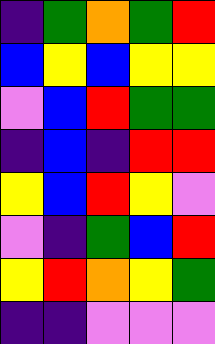[["indigo", "green", "orange", "green", "red"], ["blue", "yellow", "blue", "yellow", "yellow"], ["violet", "blue", "red", "green", "green"], ["indigo", "blue", "indigo", "red", "red"], ["yellow", "blue", "red", "yellow", "violet"], ["violet", "indigo", "green", "blue", "red"], ["yellow", "red", "orange", "yellow", "green"], ["indigo", "indigo", "violet", "violet", "violet"]]